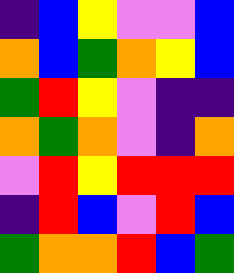[["indigo", "blue", "yellow", "violet", "violet", "blue"], ["orange", "blue", "green", "orange", "yellow", "blue"], ["green", "red", "yellow", "violet", "indigo", "indigo"], ["orange", "green", "orange", "violet", "indigo", "orange"], ["violet", "red", "yellow", "red", "red", "red"], ["indigo", "red", "blue", "violet", "red", "blue"], ["green", "orange", "orange", "red", "blue", "green"]]